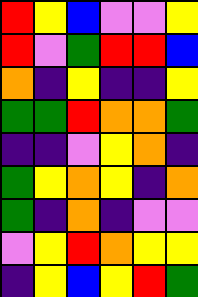[["red", "yellow", "blue", "violet", "violet", "yellow"], ["red", "violet", "green", "red", "red", "blue"], ["orange", "indigo", "yellow", "indigo", "indigo", "yellow"], ["green", "green", "red", "orange", "orange", "green"], ["indigo", "indigo", "violet", "yellow", "orange", "indigo"], ["green", "yellow", "orange", "yellow", "indigo", "orange"], ["green", "indigo", "orange", "indigo", "violet", "violet"], ["violet", "yellow", "red", "orange", "yellow", "yellow"], ["indigo", "yellow", "blue", "yellow", "red", "green"]]